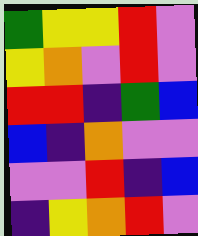[["green", "yellow", "yellow", "red", "violet"], ["yellow", "orange", "violet", "red", "violet"], ["red", "red", "indigo", "green", "blue"], ["blue", "indigo", "orange", "violet", "violet"], ["violet", "violet", "red", "indigo", "blue"], ["indigo", "yellow", "orange", "red", "violet"]]